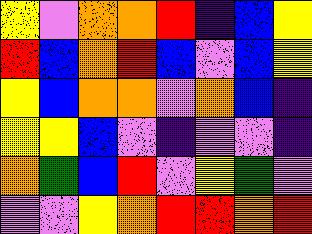[["yellow", "violet", "orange", "orange", "red", "indigo", "blue", "yellow"], ["red", "blue", "orange", "red", "blue", "violet", "blue", "yellow"], ["yellow", "blue", "orange", "orange", "violet", "orange", "blue", "indigo"], ["yellow", "yellow", "blue", "violet", "indigo", "violet", "violet", "indigo"], ["orange", "green", "blue", "red", "violet", "yellow", "green", "violet"], ["violet", "violet", "yellow", "orange", "red", "red", "orange", "red"]]